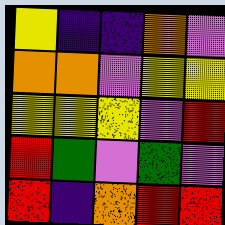[["yellow", "indigo", "indigo", "orange", "violet"], ["orange", "orange", "violet", "yellow", "yellow"], ["yellow", "yellow", "yellow", "violet", "red"], ["red", "green", "violet", "green", "violet"], ["red", "indigo", "orange", "red", "red"]]